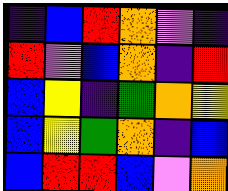[["indigo", "blue", "red", "orange", "violet", "indigo"], ["red", "violet", "blue", "orange", "indigo", "red"], ["blue", "yellow", "indigo", "green", "orange", "yellow"], ["blue", "yellow", "green", "orange", "indigo", "blue"], ["blue", "red", "red", "blue", "violet", "orange"]]